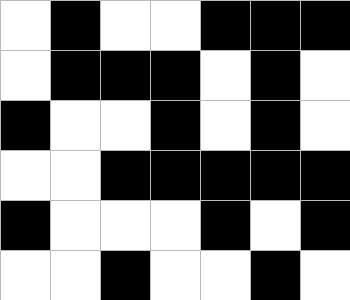[["white", "black", "white", "white", "black", "black", "black"], ["white", "black", "black", "black", "white", "black", "white"], ["black", "white", "white", "black", "white", "black", "white"], ["white", "white", "black", "black", "black", "black", "black"], ["black", "white", "white", "white", "black", "white", "black"], ["white", "white", "black", "white", "white", "black", "white"]]